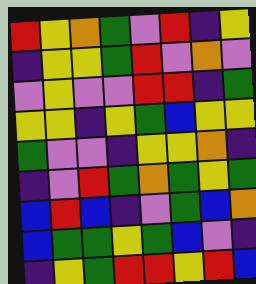[["red", "yellow", "orange", "green", "violet", "red", "indigo", "yellow"], ["indigo", "yellow", "yellow", "green", "red", "violet", "orange", "violet"], ["violet", "yellow", "violet", "violet", "red", "red", "indigo", "green"], ["yellow", "yellow", "indigo", "yellow", "green", "blue", "yellow", "yellow"], ["green", "violet", "violet", "indigo", "yellow", "yellow", "orange", "indigo"], ["indigo", "violet", "red", "green", "orange", "green", "yellow", "green"], ["blue", "red", "blue", "indigo", "violet", "green", "blue", "orange"], ["blue", "green", "green", "yellow", "green", "blue", "violet", "indigo"], ["indigo", "yellow", "green", "red", "red", "yellow", "red", "blue"]]